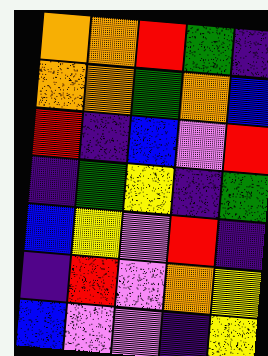[["orange", "orange", "red", "green", "indigo"], ["orange", "orange", "green", "orange", "blue"], ["red", "indigo", "blue", "violet", "red"], ["indigo", "green", "yellow", "indigo", "green"], ["blue", "yellow", "violet", "red", "indigo"], ["indigo", "red", "violet", "orange", "yellow"], ["blue", "violet", "violet", "indigo", "yellow"]]